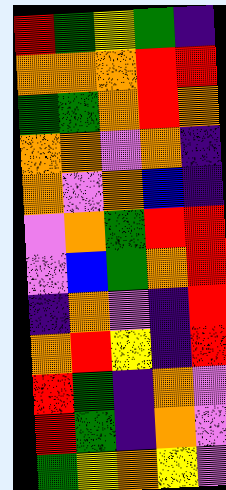[["red", "green", "yellow", "green", "indigo"], ["orange", "orange", "orange", "red", "red"], ["green", "green", "orange", "red", "orange"], ["orange", "orange", "violet", "orange", "indigo"], ["orange", "violet", "orange", "blue", "indigo"], ["violet", "orange", "green", "red", "red"], ["violet", "blue", "green", "orange", "red"], ["indigo", "orange", "violet", "indigo", "red"], ["orange", "red", "yellow", "indigo", "red"], ["red", "green", "indigo", "orange", "violet"], ["red", "green", "indigo", "orange", "violet"], ["green", "yellow", "orange", "yellow", "violet"]]